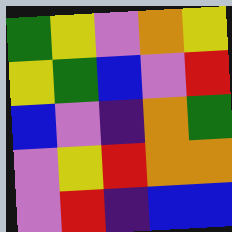[["green", "yellow", "violet", "orange", "yellow"], ["yellow", "green", "blue", "violet", "red"], ["blue", "violet", "indigo", "orange", "green"], ["violet", "yellow", "red", "orange", "orange"], ["violet", "red", "indigo", "blue", "blue"]]